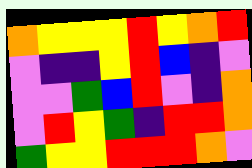[["orange", "yellow", "yellow", "yellow", "red", "yellow", "orange", "red"], ["violet", "indigo", "indigo", "yellow", "red", "blue", "indigo", "violet"], ["violet", "violet", "green", "blue", "red", "violet", "indigo", "orange"], ["violet", "red", "yellow", "green", "indigo", "red", "red", "orange"], ["green", "yellow", "yellow", "red", "red", "red", "orange", "violet"]]